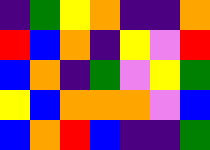[["indigo", "green", "yellow", "orange", "indigo", "indigo", "orange"], ["red", "blue", "orange", "indigo", "yellow", "violet", "red"], ["blue", "orange", "indigo", "green", "violet", "yellow", "green"], ["yellow", "blue", "orange", "orange", "orange", "violet", "blue"], ["blue", "orange", "red", "blue", "indigo", "indigo", "green"]]